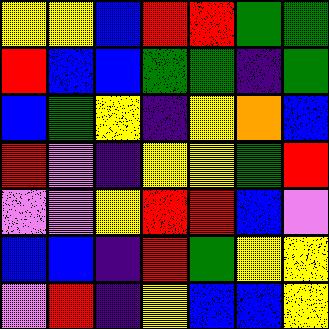[["yellow", "yellow", "blue", "red", "red", "green", "green"], ["red", "blue", "blue", "green", "green", "indigo", "green"], ["blue", "green", "yellow", "indigo", "yellow", "orange", "blue"], ["red", "violet", "indigo", "yellow", "yellow", "green", "red"], ["violet", "violet", "yellow", "red", "red", "blue", "violet"], ["blue", "blue", "indigo", "red", "green", "yellow", "yellow"], ["violet", "red", "indigo", "yellow", "blue", "blue", "yellow"]]